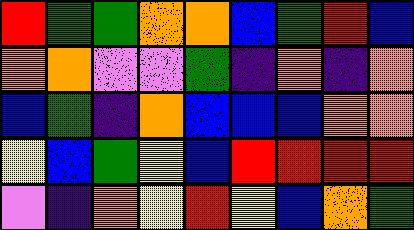[["red", "green", "green", "orange", "orange", "blue", "green", "red", "blue"], ["orange", "orange", "violet", "violet", "green", "indigo", "orange", "indigo", "orange"], ["blue", "green", "indigo", "orange", "blue", "blue", "blue", "orange", "orange"], ["yellow", "blue", "green", "yellow", "blue", "red", "red", "red", "red"], ["violet", "indigo", "orange", "yellow", "red", "yellow", "blue", "orange", "green"]]